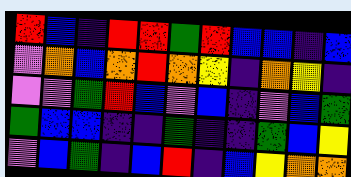[["red", "blue", "indigo", "red", "red", "green", "red", "blue", "blue", "indigo", "blue"], ["violet", "orange", "blue", "orange", "red", "orange", "yellow", "indigo", "orange", "yellow", "indigo"], ["violet", "violet", "green", "red", "blue", "violet", "blue", "indigo", "violet", "blue", "green"], ["green", "blue", "blue", "indigo", "indigo", "green", "indigo", "indigo", "green", "blue", "yellow"], ["violet", "blue", "green", "indigo", "blue", "red", "indigo", "blue", "yellow", "orange", "orange"]]